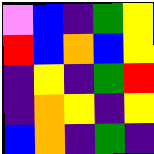[["violet", "blue", "indigo", "green", "yellow"], ["red", "blue", "orange", "blue", "yellow"], ["indigo", "yellow", "indigo", "green", "red"], ["indigo", "orange", "yellow", "indigo", "yellow"], ["blue", "orange", "indigo", "green", "indigo"]]